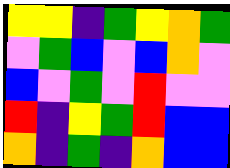[["yellow", "yellow", "indigo", "green", "yellow", "orange", "green"], ["violet", "green", "blue", "violet", "blue", "orange", "violet"], ["blue", "violet", "green", "violet", "red", "violet", "violet"], ["red", "indigo", "yellow", "green", "red", "blue", "blue"], ["orange", "indigo", "green", "indigo", "orange", "blue", "blue"]]